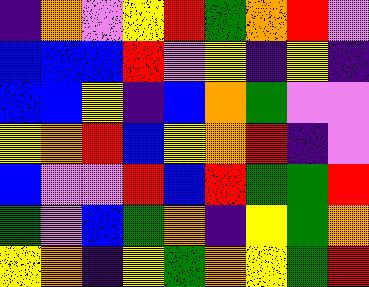[["indigo", "orange", "violet", "yellow", "red", "green", "orange", "red", "violet"], ["blue", "blue", "blue", "red", "violet", "yellow", "indigo", "yellow", "indigo"], ["blue", "blue", "yellow", "indigo", "blue", "orange", "green", "violet", "violet"], ["yellow", "orange", "red", "blue", "yellow", "orange", "red", "indigo", "violet"], ["blue", "violet", "violet", "red", "blue", "red", "green", "green", "red"], ["green", "violet", "blue", "green", "orange", "indigo", "yellow", "green", "orange"], ["yellow", "orange", "indigo", "yellow", "green", "orange", "yellow", "green", "red"]]